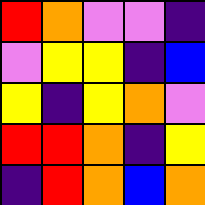[["red", "orange", "violet", "violet", "indigo"], ["violet", "yellow", "yellow", "indigo", "blue"], ["yellow", "indigo", "yellow", "orange", "violet"], ["red", "red", "orange", "indigo", "yellow"], ["indigo", "red", "orange", "blue", "orange"]]